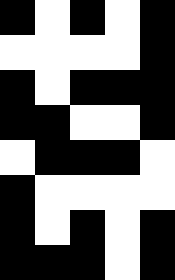[["black", "white", "black", "white", "black"], ["white", "white", "white", "white", "black"], ["black", "white", "black", "black", "black"], ["black", "black", "white", "white", "black"], ["white", "black", "black", "black", "white"], ["black", "white", "white", "white", "white"], ["black", "white", "black", "white", "black"], ["black", "black", "black", "white", "black"]]